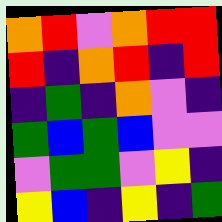[["orange", "red", "violet", "orange", "red", "red"], ["red", "indigo", "orange", "red", "indigo", "red"], ["indigo", "green", "indigo", "orange", "violet", "indigo"], ["green", "blue", "green", "blue", "violet", "violet"], ["violet", "green", "green", "violet", "yellow", "indigo"], ["yellow", "blue", "indigo", "yellow", "indigo", "green"]]